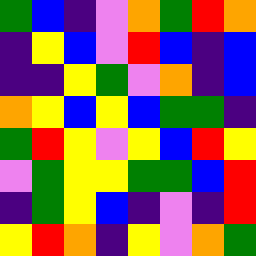[["green", "blue", "indigo", "violet", "orange", "green", "red", "orange"], ["indigo", "yellow", "blue", "violet", "red", "blue", "indigo", "blue"], ["indigo", "indigo", "yellow", "green", "violet", "orange", "indigo", "blue"], ["orange", "yellow", "blue", "yellow", "blue", "green", "green", "indigo"], ["green", "red", "yellow", "violet", "yellow", "blue", "red", "yellow"], ["violet", "green", "yellow", "yellow", "green", "green", "blue", "red"], ["indigo", "green", "yellow", "blue", "indigo", "violet", "indigo", "red"], ["yellow", "red", "orange", "indigo", "yellow", "violet", "orange", "green"]]